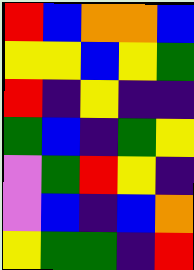[["red", "blue", "orange", "orange", "blue"], ["yellow", "yellow", "blue", "yellow", "green"], ["red", "indigo", "yellow", "indigo", "indigo"], ["green", "blue", "indigo", "green", "yellow"], ["violet", "green", "red", "yellow", "indigo"], ["violet", "blue", "indigo", "blue", "orange"], ["yellow", "green", "green", "indigo", "red"]]